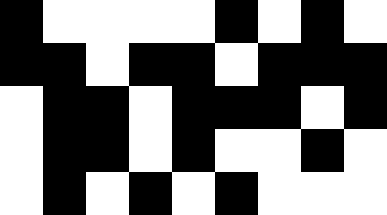[["black", "white", "white", "white", "white", "black", "white", "black", "white"], ["black", "black", "white", "black", "black", "white", "black", "black", "black"], ["white", "black", "black", "white", "black", "black", "black", "white", "black"], ["white", "black", "black", "white", "black", "white", "white", "black", "white"], ["white", "black", "white", "black", "white", "black", "white", "white", "white"]]